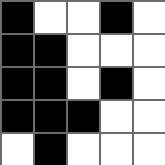[["black", "white", "white", "black", "white"], ["black", "black", "white", "white", "white"], ["black", "black", "white", "black", "white"], ["black", "black", "black", "white", "white"], ["white", "black", "white", "white", "white"]]